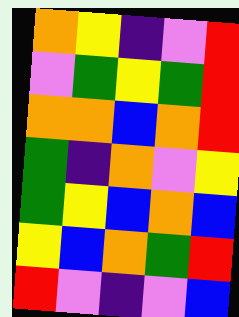[["orange", "yellow", "indigo", "violet", "red"], ["violet", "green", "yellow", "green", "red"], ["orange", "orange", "blue", "orange", "red"], ["green", "indigo", "orange", "violet", "yellow"], ["green", "yellow", "blue", "orange", "blue"], ["yellow", "blue", "orange", "green", "red"], ["red", "violet", "indigo", "violet", "blue"]]